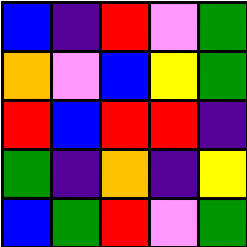[["blue", "indigo", "red", "violet", "green"], ["orange", "violet", "blue", "yellow", "green"], ["red", "blue", "red", "red", "indigo"], ["green", "indigo", "orange", "indigo", "yellow"], ["blue", "green", "red", "violet", "green"]]